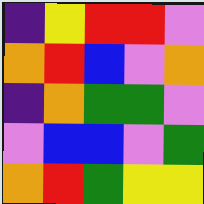[["indigo", "yellow", "red", "red", "violet"], ["orange", "red", "blue", "violet", "orange"], ["indigo", "orange", "green", "green", "violet"], ["violet", "blue", "blue", "violet", "green"], ["orange", "red", "green", "yellow", "yellow"]]